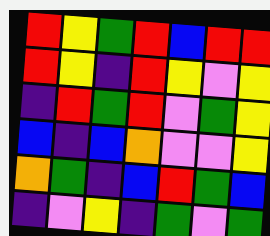[["red", "yellow", "green", "red", "blue", "red", "red"], ["red", "yellow", "indigo", "red", "yellow", "violet", "yellow"], ["indigo", "red", "green", "red", "violet", "green", "yellow"], ["blue", "indigo", "blue", "orange", "violet", "violet", "yellow"], ["orange", "green", "indigo", "blue", "red", "green", "blue"], ["indigo", "violet", "yellow", "indigo", "green", "violet", "green"]]